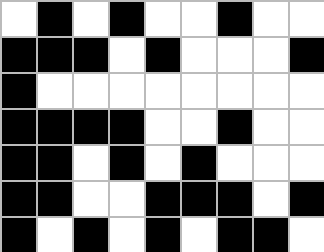[["white", "black", "white", "black", "white", "white", "black", "white", "white"], ["black", "black", "black", "white", "black", "white", "white", "white", "black"], ["black", "white", "white", "white", "white", "white", "white", "white", "white"], ["black", "black", "black", "black", "white", "white", "black", "white", "white"], ["black", "black", "white", "black", "white", "black", "white", "white", "white"], ["black", "black", "white", "white", "black", "black", "black", "white", "black"], ["black", "white", "black", "white", "black", "white", "black", "black", "white"]]